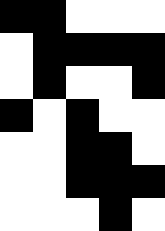[["black", "black", "white", "white", "white"], ["white", "black", "black", "black", "black"], ["white", "black", "white", "white", "black"], ["black", "white", "black", "white", "white"], ["white", "white", "black", "black", "white"], ["white", "white", "black", "black", "black"], ["white", "white", "white", "black", "white"]]